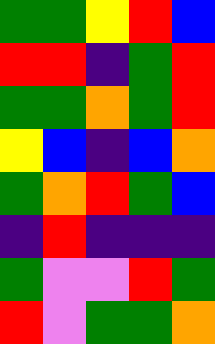[["green", "green", "yellow", "red", "blue"], ["red", "red", "indigo", "green", "red"], ["green", "green", "orange", "green", "red"], ["yellow", "blue", "indigo", "blue", "orange"], ["green", "orange", "red", "green", "blue"], ["indigo", "red", "indigo", "indigo", "indigo"], ["green", "violet", "violet", "red", "green"], ["red", "violet", "green", "green", "orange"]]